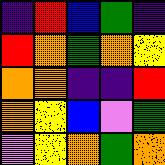[["indigo", "red", "blue", "green", "indigo"], ["red", "orange", "green", "orange", "yellow"], ["orange", "orange", "indigo", "indigo", "red"], ["orange", "yellow", "blue", "violet", "green"], ["violet", "yellow", "orange", "green", "orange"]]